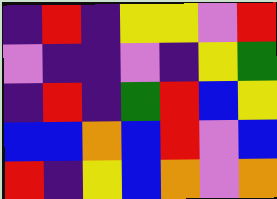[["indigo", "red", "indigo", "yellow", "yellow", "violet", "red"], ["violet", "indigo", "indigo", "violet", "indigo", "yellow", "green"], ["indigo", "red", "indigo", "green", "red", "blue", "yellow"], ["blue", "blue", "orange", "blue", "red", "violet", "blue"], ["red", "indigo", "yellow", "blue", "orange", "violet", "orange"]]